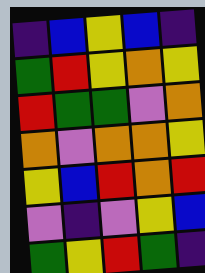[["indigo", "blue", "yellow", "blue", "indigo"], ["green", "red", "yellow", "orange", "yellow"], ["red", "green", "green", "violet", "orange"], ["orange", "violet", "orange", "orange", "yellow"], ["yellow", "blue", "red", "orange", "red"], ["violet", "indigo", "violet", "yellow", "blue"], ["green", "yellow", "red", "green", "indigo"]]